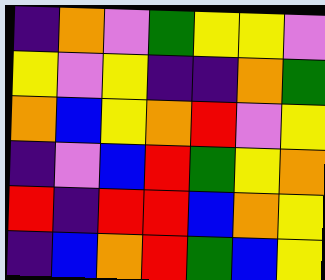[["indigo", "orange", "violet", "green", "yellow", "yellow", "violet"], ["yellow", "violet", "yellow", "indigo", "indigo", "orange", "green"], ["orange", "blue", "yellow", "orange", "red", "violet", "yellow"], ["indigo", "violet", "blue", "red", "green", "yellow", "orange"], ["red", "indigo", "red", "red", "blue", "orange", "yellow"], ["indigo", "blue", "orange", "red", "green", "blue", "yellow"]]